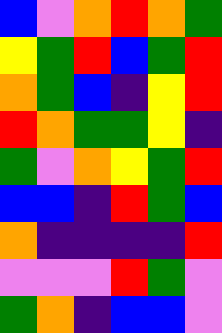[["blue", "violet", "orange", "red", "orange", "green"], ["yellow", "green", "red", "blue", "green", "red"], ["orange", "green", "blue", "indigo", "yellow", "red"], ["red", "orange", "green", "green", "yellow", "indigo"], ["green", "violet", "orange", "yellow", "green", "red"], ["blue", "blue", "indigo", "red", "green", "blue"], ["orange", "indigo", "indigo", "indigo", "indigo", "red"], ["violet", "violet", "violet", "red", "green", "violet"], ["green", "orange", "indigo", "blue", "blue", "violet"]]